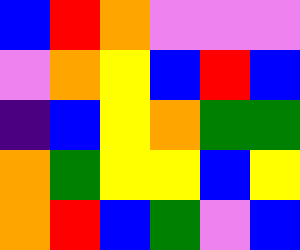[["blue", "red", "orange", "violet", "violet", "violet"], ["violet", "orange", "yellow", "blue", "red", "blue"], ["indigo", "blue", "yellow", "orange", "green", "green"], ["orange", "green", "yellow", "yellow", "blue", "yellow"], ["orange", "red", "blue", "green", "violet", "blue"]]